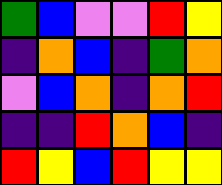[["green", "blue", "violet", "violet", "red", "yellow"], ["indigo", "orange", "blue", "indigo", "green", "orange"], ["violet", "blue", "orange", "indigo", "orange", "red"], ["indigo", "indigo", "red", "orange", "blue", "indigo"], ["red", "yellow", "blue", "red", "yellow", "yellow"]]